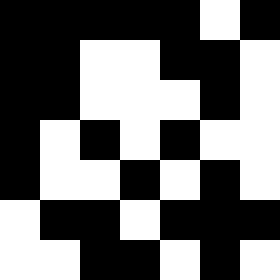[["black", "black", "black", "black", "black", "white", "black"], ["black", "black", "white", "white", "black", "black", "white"], ["black", "black", "white", "white", "white", "black", "white"], ["black", "white", "black", "white", "black", "white", "white"], ["black", "white", "white", "black", "white", "black", "white"], ["white", "black", "black", "white", "black", "black", "black"], ["white", "white", "black", "black", "white", "black", "white"]]